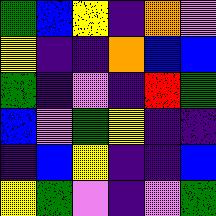[["green", "blue", "yellow", "indigo", "orange", "violet"], ["yellow", "indigo", "indigo", "orange", "blue", "blue"], ["green", "indigo", "violet", "indigo", "red", "green"], ["blue", "violet", "green", "yellow", "indigo", "indigo"], ["indigo", "blue", "yellow", "indigo", "indigo", "blue"], ["yellow", "green", "violet", "indigo", "violet", "green"]]